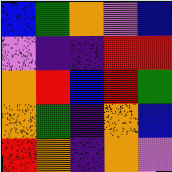[["blue", "green", "orange", "violet", "blue"], ["violet", "indigo", "indigo", "red", "red"], ["orange", "red", "blue", "red", "green"], ["orange", "green", "indigo", "orange", "blue"], ["red", "orange", "indigo", "orange", "violet"]]